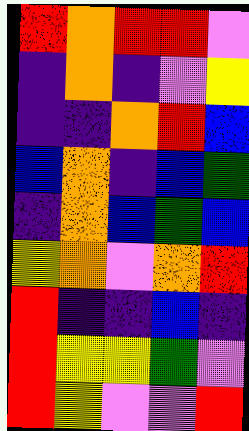[["red", "orange", "red", "red", "violet"], ["indigo", "orange", "indigo", "violet", "yellow"], ["indigo", "indigo", "orange", "red", "blue"], ["blue", "orange", "indigo", "blue", "green"], ["indigo", "orange", "blue", "green", "blue"], ["yellow", "orange", "violet", "orange", "red"], ["red", "indigo", "indigo", "blue", "indigo"], ["red", "yellow", "yellow", "green", "violet"], ["red", "yellow", "violet", "violet", "red"]]